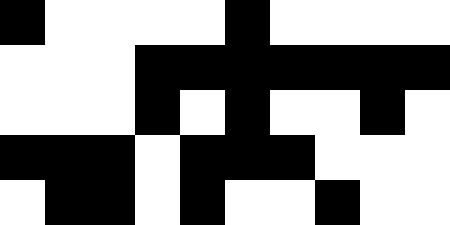[["black", "white", "white", "white", "white", "black", "white", "white", "white", "white"], ["white", "white", "white", "black", "black", "black", "black", "black", "black", "black"], ["white", "white", "white", "black", "white", "black", "white", "white", "black", "white"], ["black", "black", "black", "white", "black", "black", "black", "white", "white", "white"], ["white", "black", "black", "white", "black", "white", "white", "black", "white", "white"]]